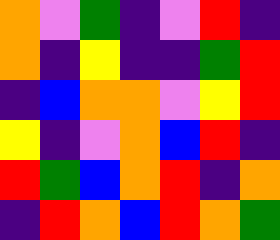[["orange", "violet", "green", "indigo", "violet", "red", "indigo"], ["orange", "indigo", "yellow", "indigo", "indigo", "green", "red"], ["indigo", "blue", "orange", "orange", "violet", "yellow", "red"], ["yellow", "indigo", "violet", "orange", "blue", "red", "indigo"], ["red", "green", "blue", "orange", "red", "indigo", "orange"], ["indigo", "red", "orange", "blue", "red", "orange", "green"]]